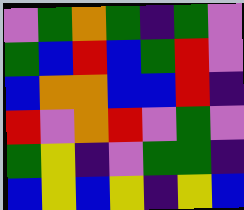[["violet", "green", "orange", "green", "indigo", "green", "violet"], ["green", "blue", "red", "blue", "green", "red", "violet"], ["blue", "orange", "orange", "blue", "blue", "red", "indigo"], ["red", "violet", "orange", "red", "violet", "green", "violet"], ["green", "yellow", "indigo", "violet", "green", "green", "indigo"], ["blue", "yellow", "blue", "yellow", "indigo", "yellow", "blue"]]